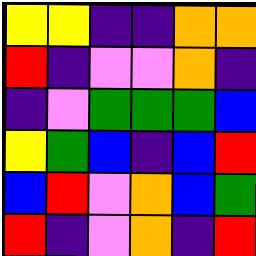[["yellow", "yellow", "indigo", "indigo", "orange", "orange"], ["red", "indigo", "violet", "violet", "orange", "indigo"], ["indigo", "violet", "green", "green", "green", "blue"], ["yellow", "green", "blue", "indigo", "blue", "red"], ["blue", "red", "violet", "orange", "blue", "green"], ["red", "indigo", "violet", "orange", "indigo", "red"]]